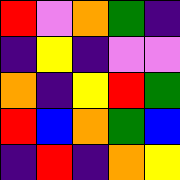[["red", "violet", "orange", "green", "indigo"], ["indigo", "yellow", "indigo", "violet", "violet"], ["orange", "indigo", "yellow", "red", "green"], ["red", "blue", "orange", "green", "blue"], ["indigo", "red", "indigo", "orange", "yellow"]]